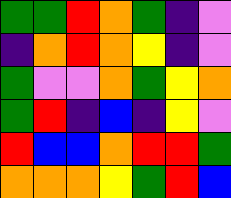[["green", "green", "red", "orange", "green", "indigo", "violet"], ["indigo", "orange", "red", "orange", "yellow", "indigo", "violet"], ["green", "violet", "violet", "orange", "green", "yellow", "orange"], ["green", "red", "indigo", "blue", "indigo", "yellow", "violet"], ["red", "blue", "blue", "orange", "red", "red", "green"], ["orange", "orange", "orange", "yellow", "green", "red", "blue"]]